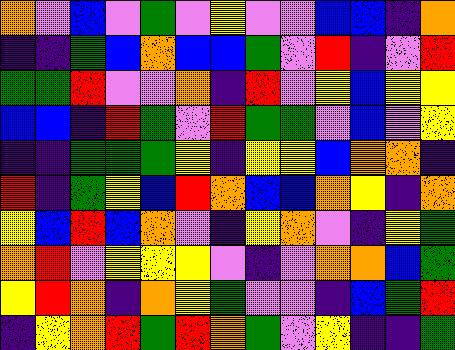[["orange", "violet", "blue", "violet", "green", "violet", "yellow", "violet", "violet", "blue", "blue", "indigo", "orange"], ["indigo", "indigo", "green", "blue", "orange", "blue", "blue", "green", "violet", "red", "indigo", "violet", "red"], ["green", "green", "red", "violet", "violet", "orange", "indigo", "red", "violet", "yellow", "blue", "yellow", "yellow"], ["blue", "blue", "indigo", "red", "green", "violet", "red", "green", "green", "violet", "blue", "violet", "yellow"], ["indigo", "indigo", "green", "green", "green", "yellow", "indigo", "yellow", "yellow", "blue", "orange", "orange", "indigo"], ["red", "indigo", "green", "yellow", "blue", "red", "orange", "blue", "blue", "orange", "yellow", "indigo", "orange"], ["yellow", "blue", "red", "blue", "orange", "violet", "indigo", "yellow", "orange", "violet", "indigo", "yellow", "green"], ["orange", "red", "violet", "yellow", "yellow", "yellow", "violet", "indigo", "violet", "orange", "orange", "blue", "green"], ["yellow", "red", "orange", "indigo", "orange", "yellow", "green", "violet", "violet", "indigo", "blue", "green", "red"], ["indigo", "yellow", "orange", "red", "green", "red", "orange", "green", "violet", "yellow", "indigo", "indigo", "green"]]